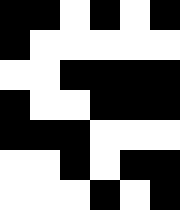[["black", "black", "white", "black", "white", "black"], ["black", "white", "white", "white", "white", "white"], ["white", "white", "black", "black", "black", "black"], ["black", "white", "white", "black", "black", "black"], ["black", "black", "black", "white", "white", "white"], ["white", "white", "black", "white", "black", "black"], ["white", "white", "white", "black", "white", "black"]]